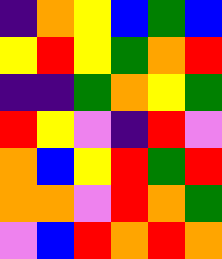[["indigo", "orange", "yellow", "blue", "green", "blue"], ["yellow", "red", "yellow", "green", "orange", "red"], ["indigo", "indigo", "green", "orange", "yellow", "green"], ["red", "yellow", "violet", "indigo", "red", "violet"], ["orange", "blue", "yellow", "red", "green", "red"], ["orange", "orange", "violet", "red", "orange", "green"], ["violet", "blue", "red", "orange", "red", "orange"]]